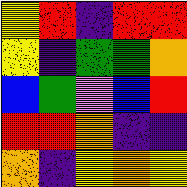[["yellow", "red", "indigo", "red", "red"], ["yellow", "indigo", "green", "green", "orange"], ["blue", "green", "violet", "blue", "red"], ["red", "red", "orange", "indigo", "indigo"], ["orange", "indigo", "yellow", "orange", "yellow"]]